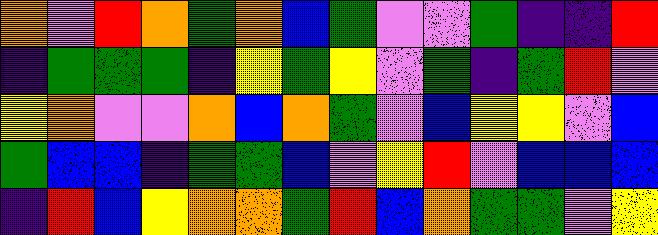[["orange", "violet", "red", "orange", "green", "orange", "blue", "green", "violet", "violet", "green", "indigo", "indigo", "red"], ["indigo", "green", "green", "green", "indigo", "yellow", "green", "yellow", "violet", "green", "indigo", "green", "red", "violet"], ["yellow", "orange", "violet", "violet", "orange", "blue", "orange", "green", "violet", "blue", "yellow", "yellow", "violet", "blue"], ["green", "blue", "blue", "indigo", "green", "green", "blue", "violet", "yellow", "red", "violet", "blue", "blue", "blue"], ["indigo", "red", "blue", "yellow", "orange", "orange", "green", "red", "blue", "orange", "green", "green", "violet", "yellow"]]